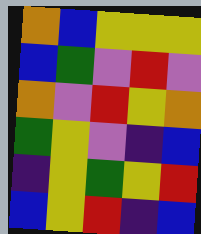[["orange", "blue", "yellow", "yellow", "yellow"], ["blue", "green", "violet", "red", "violet"], ["orange", "violet", "red", "yellow", "orange"], ["green", "yellow", "violet", "indigo", "blue"], ["indigo", "yellow", "green", "yellow", "red"], ["blue", "yellow", "red", "indigo", "blue"]]